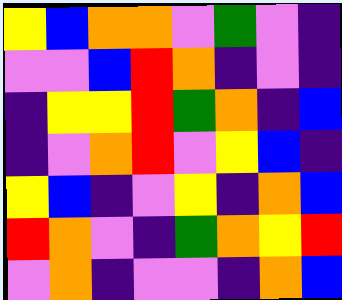[["yellow", "blue", "orange", "orange", "violet", "green", "violet", "indigo"], ["violet", "violet", "blue", "red", "orange", "indigo", "violet", "indigo"], ["indigo", "yellow", "yellow", "red", "green", "orange", "indigo", "blue"], ["indigo", "violet", "orange", "red", "violet", "yellow", "blue", "indigo"], ["yellow", "blue", "indigo", "violet", "yellow", "indigo", "orange", "blue"], ["red", "orange", "violet", "indigo", "green", "orange", "yellow", "red"], ["violet", "orange", "indigo", "violet", "violet", "indigo", "orange", "blue"]]